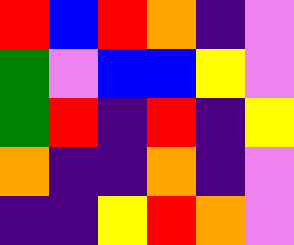[["red", "blue", "red", "orange", "indigo", "violet"], ["green", "violet", "blue", "blue", "yellow", "violet"], ["green", "red", "indigo", "red", "indigo", "yellow"], ["orange", "indigo", "indigo", "orange", "indigo", "violet"], ["indigo", "indigo", "yellow", "red", "orange", "violet"]]